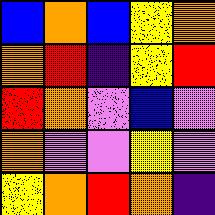[["blue", "orange", "blue", "yellow", "orange"], ["orange", "red", "indigo", "yellow", "red"], ["red", "orange", "violet", "blue", "violet"], ["orange", "violet", "violet", "yellow", "violet"], ["yellow", "orange", "red", "orange", "indigo"]]